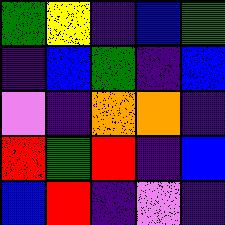[["green", "yellow", "indigo", "blue", "green"], ["indigo", "blue", "green", "indigo", "blue"], ["violet", "indigo", "orange", "orange", "indigo"], ["red", "green", "red", "indigo", "blue"], ["blue", "red", "indigo", "violet", "indigo"]]